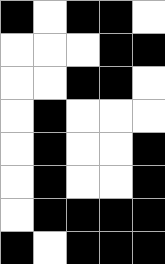[["black", "white", "black", "black", "white"], ["white", "white", "white", "black", "black"], ["white", "white", "black", "black", "white"], ["white", "black", "white", "white", "white"], ["white", "black", "white", "white", "black"], ["white", "black", "white", "white", "black"], ["white", "black", "black", "black", "black"], ["black", "white", "black", "black", "black"]]